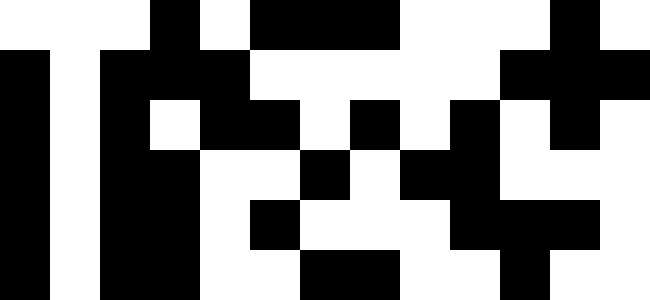[["white", "white", "white", "black", "white", "black", "black", "black", "white", "white", "white", "black", "white"], ["black", "white", "black", "black", "black", "white", "white", "white", "white", "white", "black", "black", "black"], ["black", "white", "black", "white", "black", "black", "white", "black", "white", "black", "white", "black", "white"], ["black", "white", "black", "black", "white", "white", "black", "white", "black", "black", "white", "white", "white"], ["black", "white", "black", "black", "white", "black", "white", "white", "white", "black", "black", "black", "white"], ["black", "white", "black", "black", "white", "white", "black", "black", "white", "white", "black", "white", "white"]]